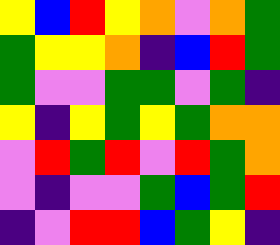[["yellow", "blue", "red", "yellow", "orange", "violet", "orange", "green"], ["green", "yellow", "yellow", "orange", "indigo", "blue", "red", "green"], ["green", "violet", "violet", "green", "green", "violet", "green", "indigo"], ["yellow", "indigo", "yellow", "green", "yellow", "green", "orange", "orange"], ["violet", "red", "green", "red", "violet", "red", "green", "orange"], ["violet", "indigo", "violet", "violet", "green", "blue", "green", "red"], ["indigo", "violet", "red", "red", "blue", "green", "yellow", "indigo"]]